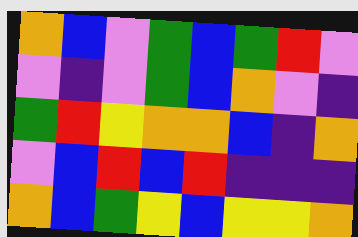[["orange", "blue", "violet", "green", "blue", "green", "red", "violet"], ["violet", "indigo", "violet", "green", "blue", "orange", "violet", "indigo"], ["green", "red", "yellow", "orange", "orange", "blue", "indigo", "orange"], ["violet", "blue", "red", "blue", "red", "indigo", "indigo", "indigo"], ["orange", "blue", "green", "yellow", "blue", "yellow", "yellow", "orange"]]